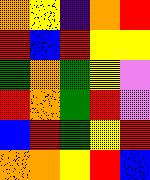[["orange", "yellow", "indigo", "orange", "red"], ["red", "blue", "red", "yellow", "yellow"], ["green", "orange", "green", "yellow", "violet"], ["red", "orange", "green", "red", "violet"], ["blue", "red", "green", "yellow", "red"], ["orange", "orange", "yellow", "red", "blue"]]